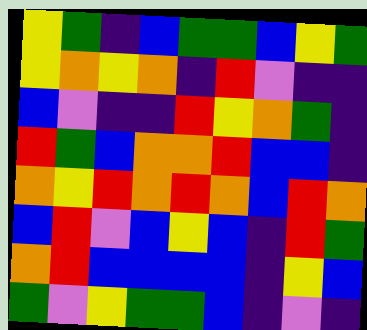[["yellow", "green", "indigo", "blue", "green", "green", "blue", "yellow", "green"], ["yellow", "orange", "yellow", "orange", "indigo", "red", "violet", "indigo", "indigo"], ["blue", "violet", "indigo", "indigo", "red", "yellow", "orange", "green", "indigo"], ["red", "green", "blue", "orange", "orange", "red", "blue", "blue", "indigo"], ["orange", "yellow", "red", "orange", "red", "orange", "blue", "red", "orange"], ["blue", "red", "violet", "blue", "yellow", "blue", "indigo", "red", "green"], ["orange", "red", "blue", "blue", "blue", "blue", "indigo", "yellow", "blue"], ["green", "violet", "yellow", "green", "green", "blue", "indigo", "violet", "indigo"]]